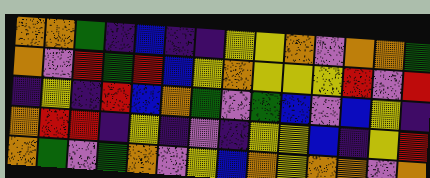[["orange", "orange", "green", "indigo", "blue", "indigo", "indigo", "yellow", "yellow", "orange", "violet", "orange", "orange", "green"], ["orange", "violet", "red", "green", "red", "blue", "yellow", "orange", "yellow", "yellow", "yellow", "red", "violet", "red"], ["indigo", "yellow", "indigo", "red", "blue", "orange", "green", "violet", "green", "blue", "violet", "blue", "yellow", "indigo"], ["orange", "red", "red", "indigo", "yellow", "indigo", "violet", "indigo", "yellow", "yellow", "blue", "indigo", "yellow", "red"], ["orange", "green", "violet", "green", "orange", "violet", "yellow", "blue", "orange", "yellow", "orange", "orange", "violet", "orange"]]